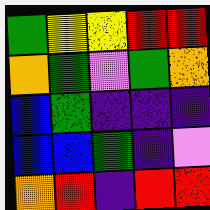[["green", "yellow", "yellow", "red", "red"], ["orange", "green", "violet", "green", "orange"], ["blue", "green", "indigo", "indigo", "indigo"], ["blue", "blue", "green", "indigo", "violet"], ["orange", "red", "indigo", "red", "red"]]